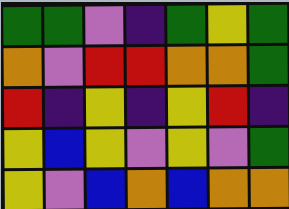[["green", "green", "violet", "indigo", "green", "yellow", "green"], ["orange", "violet", "red", "red", "orange", "orange", "green"], ["red", "indigo", "yellow", "indigo", "yellow", "red", "indigo"], ["yellow", "blue", "yellow", "violet", "yellow", "violet", "green"], ["yellow", "violet", "blue", "orange", "blue", "orange", "orange"]]